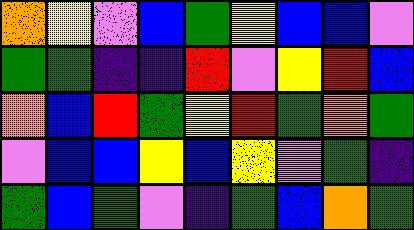[["orange", "yellow", "violet", "blue", "green", "yellow", "blue", "blue", "violet"], ["green", "green", "indigo", "indigo", "red", "violet", "yellow", "red", "blue"], ["orange", "blue", "red", "green", "yellow", "red", "green", "orange", "green"], ["violet", "blue", "blue", "yellow", "blue", "yellow", "violet", "green", "indigo"], ["green", "blue", "green", "violet", "indigo", "green", "blue", "orange", "green"]]